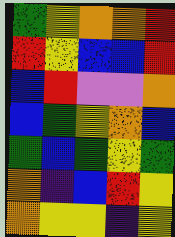[["green", "yellow", "orange", "orange", "red"], ["red", "yellow", "blue", "blue", "red"], ["blue", "red", "violet", "violet", "orange"], ["blue", "green", "yellow", "orange", "blue"], ["green", "blue", "green", "yellow", "green"], ["orange", "indigo", "blue", "red", "yellow"], ["orange", "yellow", "yellow", "indigo", "yellow"]]